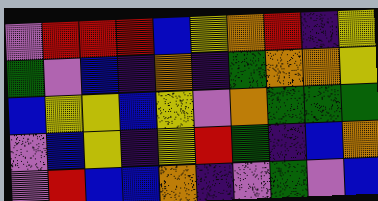[["violet", "red", "red", "red", "blue", "yellow", "orange", "red", "indigo", "yellow"], ["green", "violet", "blue", "indigo", "orange", "indigo", "green", "orange", "orange", "yellow"], ["blue", "yellow", "yellow", "blue", "yellow", "violet", "orange", "green", "green", "green"], ["violet", "blue", "yellow", "indigo", "yellow", "red", "green", "indigo", "blue", "orange"], ["violet", "red", "blue", "blue", "orange", "indigo", "violet", "green", "violet", "blue"]]